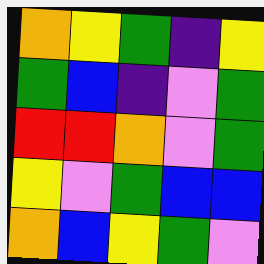[["orange", "yellow", "green", "indigo", "yellow"], ["green", "blue", "indigo", "violet", "green"], ["red", "red", "orange", "violet", "green"], ["yellow", "violet", "green", "blue", "blue"], ["orange", "blue", "yellow", "green", "violet"]]